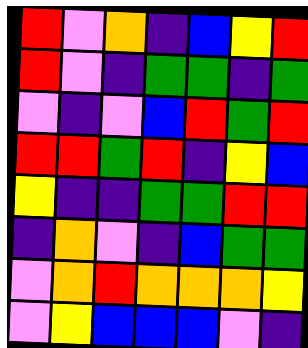[["red", "violet", "orange", "indigo", "blue", "yellow", "red"], ["red", "violet", "indigo", "green", "green", "indigo", "green"], ["violet", "indigo", "violet", "blue", "red", "green", "red"], ["red", "red", "green", "red", "indigo", "yellow", "blue"], ["yellow", "indigo", "indigo", "green", "green", "red", "red"], ["indigo", "orange", "violet", "indigo", "blue", "green", "green"], ["violet", "orange", "red", "orange", "orange", "orange", "yellow"], ["violet", "yellow", "blue", "blue", "blue", "violet", "indigo"]]